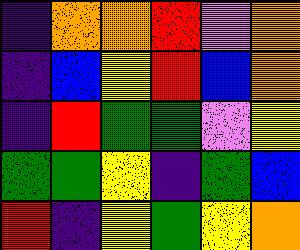[["indigo", "orange", "orange", "red", "violet", "orange"], ["indigo", "blue", "yellow", "red", "blue", "orange"], ["indigo", "red", "green", "green", "violet", "yellow"], ["green", "green", "yellow", "indigo", "green", "blue"], ["red", "indigo", "yellow", "green", "yellow", "orange"]]